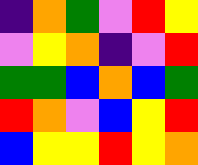[["indigo", "orange", "green", "violet", "red", "yellow"], ["violet", "yellow", "orange", "indigo", "violet", "red"], ["green", "green", "blue", "orange", "blue", "green"], ["red", "orange", "violet", "blue", "yellow", "red"], ["blue", "yellow", "yellow", "red", "yellow", "orange"]]